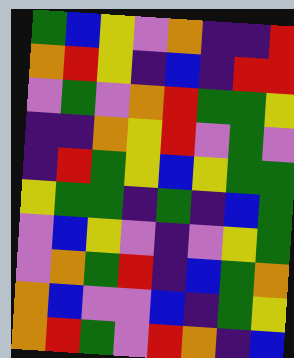[["green", "blue", "yellow", "violet", "orange", "indigo", "indigo", "red"], ["orange", "red", "yellow", "indigo", "blue", "indigo", "red", "red"], ["violet", "green", "violet", "orange", "red", "green", "green", "yellow"], ["indigo", "indigo", "orange", "yellow", "red", "violet", "green", "violet"], ["indigo", "red", "green", "yellow", "blue", "yellow", "green", "green"], ["yellow", "green", "green", "indigo", "green", "indigo", "blue", "green"], ["violet", "blue", "yellow", "violet", "indigo", "violet", "yellow", "green"], ["violet", "orange", "green", "red", "indigo", "blue", "green", "orange"], ["orange", "blue", "violet", "violet", "blue", "indigo", "green", "yellow"], ["orange", "red", "green", "violet", "red", "orange", "indigo", "blue"]]